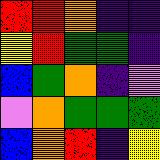[["red", "red", "orange", "indigo", "indigo"], ["yellow", "red", "green", "green", "indigo"], ["blue", "green", "orange", "indigo", "violet"], ["violet", "orange", "green", "green", "green"], ["blue", "orange", "red", "indigo", "yellow"]]